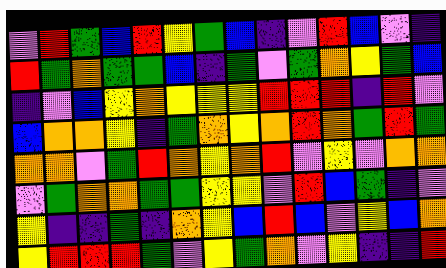[["violet", "red", "green", "blue", "red", "yellow", "green", "blue", "indigo", "violet", "red", "blue", "violet", "indigo"], ["red", "green", "orange", "green", "green", "blue", "indigo", "green", "violet", "green", "orange", "yellow", "green", "blue"], ["indigo", "violet", "blue", "yellow", "orange", "yellow", "yellow", "yellow", "red", "red", "red", "indigo", "red", "violet"], ["blue", "orange", "orange", "yellow", "indigo", "green", "orange", "yellow", "orange", "red", "orange", "green", "red", "green"], ["orange", "orange", "violet", "green", "red", "orange", "yellow", "orange", "red", "violet", "yellow", "violet", "orange", "orange"], ["violet", "green", "orange", "orange", "green", "green", "yellow", "yellow", "violet", "red", "blue", "green", "indigo", "violet"], ["yellow", "indigo", "indigo", "green", "indigo", "orange", "yellow", "blue", "red", "blue", "violet", "yellow", "blue", "orange"], ["yellow", "red", "red", "red", "green", "violet", "yellow", "green", "orange", "violet", "yellow", "indigo", "indigo", "red"]]